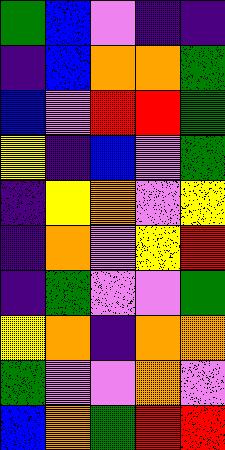[["green", "blue", "violet", "indigo", "indigo"], ["indigo", "blue", "orange", "orange", "green"], ["blue", "violet", "red", "red", "green"], ["yellow", "indigo", "blue", "violet", "green"], ["indigo", "yellow", "orange", "violet", "yellow"], ["indigo", "orange", "violet", "yellow", "red"], ["indigo", "green", "violet", "violet", "green"], ["yellow", "orange", "indigo", "orange", "orange"], ["green", "violet", "violet", "orange", "violet"], ["blue", "orange", "green", "red", "red"]]